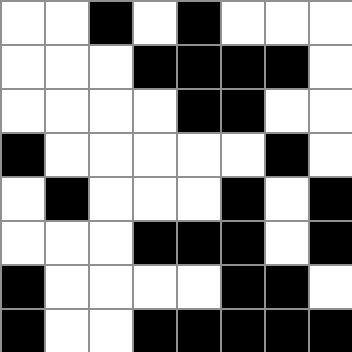[["white", "white", "black", "white", "black", "white", "white", "white"], ["white", "white", "white", "black", "black", "black", "black", "white"], ["white", "white", "white", "white", "black", "black", "white", "white"], ["black", "white", "white", "white", "white", "white", "black", "white"], ["white", "black", "white", "white", "white", "black", "white", "black"], ["white", "white", "white", "black", "black", "black", "white", "black"], ["black", "white", "white", "white", "white", "black", "black", "white"], ["black", "white", "white", "black", "black", "black", "black", "black"]]